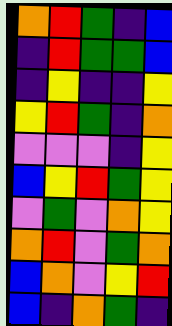[["orange", "red", "green", "indigo", "blue"], ["indigo", "red", "green", "green", "blue"], ["indigo", "yellow", "indigo", "indigo", "yellow"], ["yellow", "red", "green", "indigo", "orange"], ["violet", "violet", "violet", "indigo", "yellow"], ["blue", "yellow", "red", "green", "yellow"], ["violet", "green", "violet", "orange", "yellow"], ["orange", "red", "violet", "green", "orange"], ["blue", "orange", "violet", "yellow", "red"], ["blue", "indigo", "orange", "green", "indigo"]]